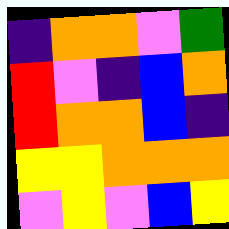[["indigo", "orange", "orange", "violet", "green"], ["red", "violet", "indigo", "blue", "orange"], ["red", "orange", "orange", "blue", "indigo"], ["yellow", "yellow", "orange", "orange", "orange"], ["violet", "yellow", "violet", "blue", "yellow"]]